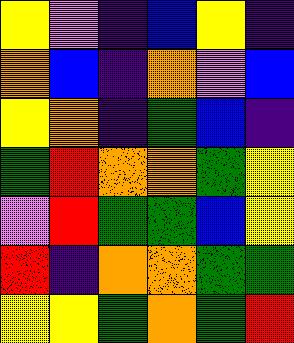[["yellow", "violet", "indigo", "blue", "yellow", "indigo"], ["orange", "blue", "indigo", "orange", "violet", "blue"], ["yellow", "orange", "indigo", "green", "blue", "indigo"], ["green", "red", "orange", "orange", "green", "yellow"], ["violet", "red", "green", "green", "blue", "yellow"], ["red", "indigo", "orange", "orange", "green", "green"], ["yellow", "yellow", "green", "orange", "green", "red"]]